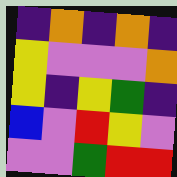[["indigo", "orange", "indigo", "orange", "indigo"], ["yellow", "violet", "violet", "violet", "orange"], ["yellow", "indigo", "yellow", "green", "indigo"], ["blue", "violet", "red", "yellow", "violet"], ["violet", "violet", "green", "red", "red"]]